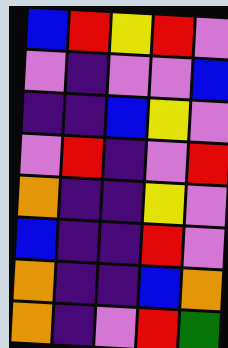[["blue", "red", "yellow", "red", "violet"], ["violet", "indigo", "violet", "violet", "blue"], ["indigo", "indigo", "blue", "yellow", "violet"], ["violet", "red", "indigo", "violet", "red"], ["orange", "indigo", "indigo", "yellow", "violet"], ["blue", "indigo", "indigo", "red", "violet"], ["orange", "indigo", "indigo", "blue", "orange"], ["orange", "indigo", "violet", "red", "green"]]